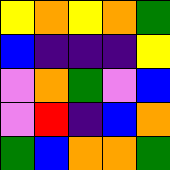[["yellow", "orange", "yellow", "orange", "green"], ["blue", "indigo", "indigo", "indigo", "yellow"], ["violet", "orange", "green", "violet", "blue"], ["violet", "red", "indigo", "blue", "orange"], ["green", "blue", "orange", "orange", "green"]]